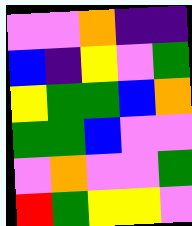[["violet", "violet", "orange", "indigo", "indigo"], ["blue", "indigo", "yellow", "violet", "green"], ["yellow", "green", "green", "blue", "orange"], ["green", "green", "blue", "violet", "violet"], ["violet", "orange", "violet", "violet", "green"], ["red", "green", "yellow", "yellow", "violet"]]